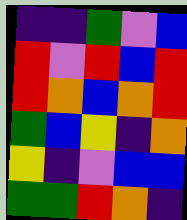[["indigo", "indigo", "green", "violet", "blue"], ["red", "violet", "red", "blue", "red"], ["red", "orange", "blue", "orange", "red"], ["green", "blue", "yellow", "indigo", "orange"], ["yellow", "indigo", "violet", "blue", "blue"], ["green", "green", "red", "orange", "indigo"]]